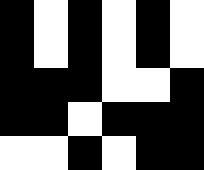[["black", "white", "black", "white", "black", "white"], ["black", "white", "black", "white", "black", "white"], ["black", "black", "black", "white", "white", "black"], ["black", "black", "white", "black", "black", "black"], ["white", "white", "black", "white", "black", "black"]]